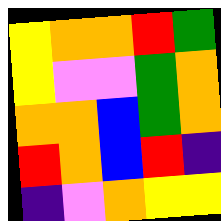[["yellow", "orange", "orange", "red", "green"], ["yellow", "violet", "violet", "green", "orange"], ["orange", "orange", "blue", "green", "orange"], ["red", "orange", "blue", "red", "indigo"], ["indigo", "violet", "orange", "yellow", "yellow"]]